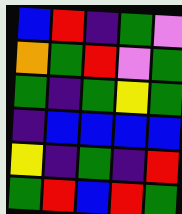[["blue", "red", "indigo", "green", "violet"], ["orange", "green", "red", "violet", "green"], ["green", "indigo", "green", "yellow", "green"], ["indigo", "blue", "blue", "blue", "blue"], ["yellow", "indigo", "green", "indigo", "red"], ["green", "red", "blue", "red", "green"]]